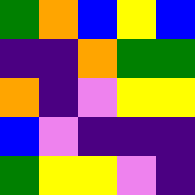[["green", "orange", "blue", "yellow", "blue"], ["indigo", "indigo", "orange", "green", "green"], ["orange", "indigo", "violet", "yellow", "yellow"], ["blue", "violet", "indigo", "indigo", "indigo"], ["green", "yellow", "yellow", "violet", "indigo"]]